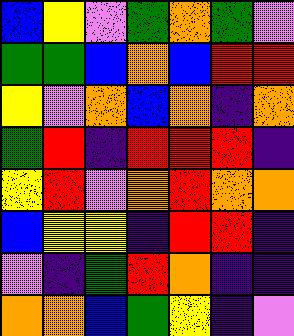[["blue", "yellow", "violet", "green", "orange", "green", "violet"], ["green", "green", "blue", "orange", "blue", "red", "red"], ["yellow", "violet", "orange", "blue", "orange", "indigo", "orange"], ["green", "red", "indigo", "red", "red", "red", "indigo"], ["yellow", "red", "violet", "orange", "red", "orange", "orange"], ["blue", "yellow", "yellow", "indigo", "red", "red", "indigo"], ["violet", "indigo", "green", "red", "orange", "indigo", "indigo"], ["orange", "orange", "blue", "green", "yellow", "indigo", "violet"]]